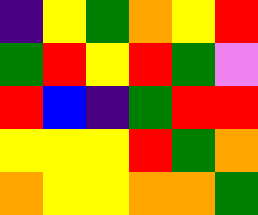[["indigo", "yellow", "green", "orange", "yellow", "red"], ["green", "red", "yellow", "red", "green", "violet"], ["red", "blue", "indigo", "green", "red", "red"], ["yellow", "yellow", "yellow", "red", "green", "orange"], ["orange", "yellow", "yellow", "orange", "orange", "green"]]